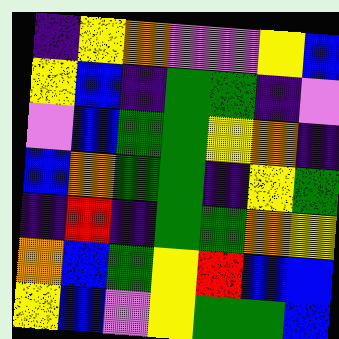[["indigo", "yellow", "orange", "violet", "violet", "yellow", "blue"], ["yellow", "blue", "indigo", "green", "green", "indigo", "violet"], ["violet", "blue", "green", "green", "yellow", "orange", "indigo"], ["blue", "orange", "green", "green", "indigo", "yellow", "green"], ["indigo", "red", "indigo", "green", "green", "orange", "yellow"], ["orange", "blue", "green", "yellow", "red", "blue", "blue"], ["yellow", "blue", "violet", "yellow", "green", "green", "blue"]]